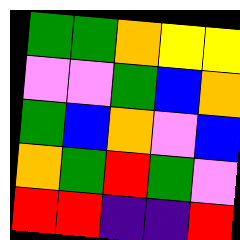[["green", "green", "orange", "yellow", "yellow"], ["violet", "violet", "green", "blue", "orange"], ["green", "blue", "orange", "violet", "blue"], ["orange", "green", "red", "green", "violet"], ["red", "red", "indigo", "indigo", "red"]]